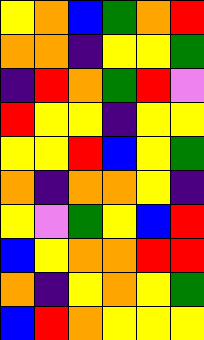[["yellow", "orange", "blue", "green", "orange", "red"], ["orange", "orange", "indigo", "yellow", "yellow", "green"], ["indigo", "red", "orange", "green", "red", "violet"], ["red", "yellow", "yellow", "indigo", "yellow", "yellow"], ["yellow", "yellow", "red", "blue", "yellow", "green"], ["orange", "indigo", "orange", "orange", "yellow", "indigo"], ["yellow", "violet", "green", "yellow", "blue", "red"], ["blue", "yellow", "orange", "orange", "red", "red"], ["orange", "indigo", "yellow", "orange", "yellow", "green"], ["blue", "red", "orange", "yellow", "yellow", "yellow"]]